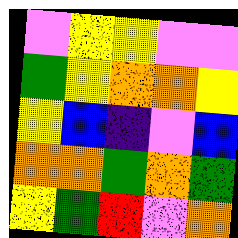[["violet", "yellow", "yellow", "violet", "violet"], ["green", "yellow", "orange", "orange", "yellow"], ["yellow", "blue", "indigo", "violet", "blue"], ["orange", "orange", "green", "orange", "green"], ["yellow", "green", "red", "violet", "orange"]]